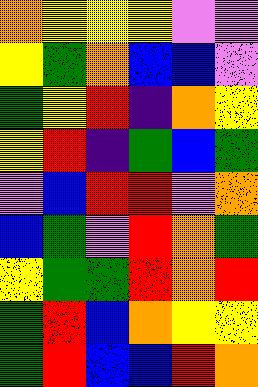[["orange", "yellow", "yellow", "yellow", "violet", "violet"], ["yellow", "green", "orange", "blue", "blue", "violet"], ["green", "yellow", "red", "indigo", "orange", "yellow"], ["yellow", "red", "indigo", "green", "blue", "green"], ["violet", "blue", "red", "red", "violet", "orange"], ["blue", "green", "violet", "red", "orange", "green"], ["yellow", "green", "green", "red", "orange", "red"], ["green", "red", "blue", "orange", "yellow", "yellow"], ["green", "red", "blue", "blue", "red", "orange"]]